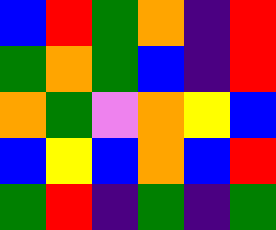[["blue", "red", "green", "orange", "indigo", "red"], ["green", "orange", "green", "blue", "indigo", "red"], ["orange", "green", "violet", "orange", "yellow", "blue"], ["blue", "yellow", "blue", "orange", "blue", "red"], ["green", "red", "indigo", "green", "indigo", "green"]]